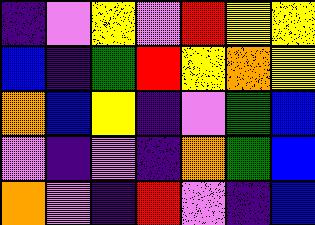[["indigo", "violet", "yellow", "violet", "red", "yellow", "yellow"], ["blue", "indigo", "green", "red", "yellow", "orange", "yellow"], ["orange", "blue", "yellow", "indigo", "violet", "green", "blue"], ["violet", "indigo", "violet", "indigo", "orange", "green", "blue"], ["orange", "violet", "indigo", "red", "violet", "indigo", "blue"]]